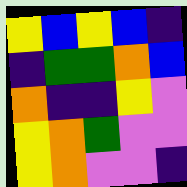[["yellow", "blue", "yellow", "blue", "indigo"], ["indigo", "green", "green", "orange", "blue"], ["orange", "indigo", "indigo", "yellow", "violet"], ["yellow", "orange", "green", "violet", "violet"], ["yellow", "orange", "violet", "violet", "indigo"]]